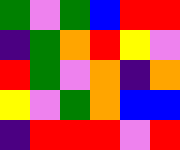[["green", "violet", "green", "blue", "red", "red"], ["indigo", "green", "orange", "red", "yellow", "violet"], ["red", "green", "violet", "orange", "indigo", "orange"], ["yellow", "violet", "green", "orange", "blue", "blue"], ["indigo", "red", "red", "red", "violet", "red"]]